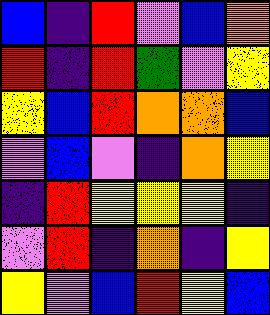[["blue", "indigo", "red", "violet", "blue", "orange"], ["red", "indigo", "red", "green", "violet", "yellow"], ["yellow", "blue", "red", "orange", "orange", "blue"], ["violet", "blue", "violet", "indigo", "orange", "yellow"], ["indigo", "red", "yellow", "yellow", "yellow", "indigo"], ["violet", "red", "indigo", "orange", "indigo", "yellow"], ["yellow", "violet", "blue", "red", "yellow", "blue"]]